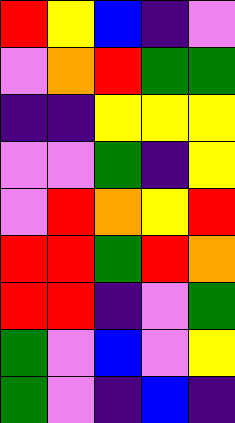[["red", "yellow", "blue", "indigo", "violet"], ["violet", "orange", "red", "green", "green"], ["indigo", "indigo", "yellow", "yellow", "yellow"], ["violet", "violet", "green", "indigo", "yellow"], ["violet", "red", "orange", "yellow", "red"], ["red", "red", "green", "red", "orange"], ["red", "red", "indigo", "violet", "green"], ["green", "violet", "blue", "violet", "yellow"], ["green", "violet", "indigo", "blue", "indigo"]]